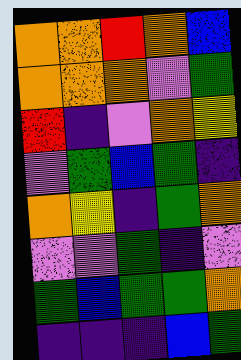[["orange", "orange", "red", "orange", "blue"], ["orange", "orange", "orange", "violet", "green"], ["red", "indigo", "violet", "orange", "yellow"], ["violet", "green", "blue", "green", "indigo"], ["orange", "yellow", "indigo", "green", "orange"], ["violet", "violet", "green", "indigo", "violet"], ["green", "blue", "green", "green", "orange"], ["indigo", "indigo", "indigo", "blue", "green"]]